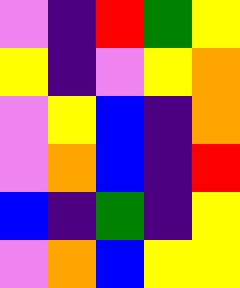[["violet", "indigo", "red", "green", "yellow"], ["yellow", "indigo", "violet", "yellow", "orange"], ["violet", "yellow", "blue", "indigo", "orange"], ["violet", "orange", "blue", "indigo", "red"], ["blue", "indigo", "green", "indigo", "yellow"], ["violet", "orange", "blue", "yellow", "yellow"]]